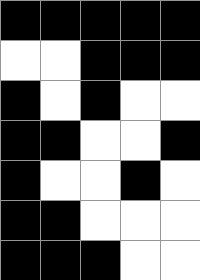[["black", "black", "black", "black", "black"], ["white", "white", "black", "black", "black"], ["black", "white", "black", "white", "white"], ["black", "black", "white", "white", "black"], ["black", "white", "white", "black", "white"], ["black", "black", "white", "white", "white"], ["black", "black", "black", "white", "white"]]